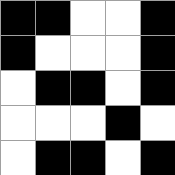[["black", "black", "white", "white", "black"], ["black", "white", "white", "white", "black"], ["white", "black", "black", "white", "black"], ["white", "white", "white", "black", "white"], ["white", "black", "black", "white", "black"]]